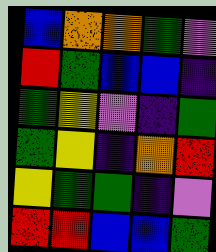[["blue", "orange", "orange", "green", "violet"], ["red", "green", "blue", "blue", "indigo"], ["green", "yellow", "violet", "indigo", "green"], ["green", "yellow", "indigo", "orange", "red"], ["yellow", "green", "green", "indigo", "violet"], ["red", "red", "blue", "blue", "green"]]